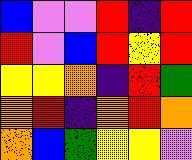[["blue", "violet", "violet", "red", "indigo", "red"], ["red", "violet", "blue", "red", "yellow", "red"], ["yellow", "yellow", "orange", "indigo", "red", "green"], ["orange", "red", "indigo", "orange", "red", "orange"], ["orange", "blue", "green", "yellow", "yellow", "violet"]]